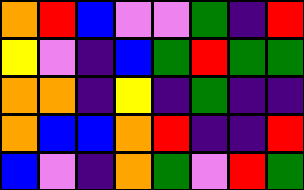[["orange", "red", "blue", "violet", "violet", "green", "indigo", "red"], ["yellow", "violet", "indigo", "blue", "green", "red", "green", "green"], ["orange", "orange", "indigo", "yellow", "indigo", "green", "indigo", "indigo"], ["orange", "blue", "blue", "orange", "red", "indigo", "indigo", "red"], ["blue", "violet", "indigo", "orange", "green", "violet", "red", "green"]]